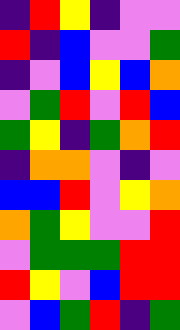[["indigo", "red", "yellow", "indigo", "violet", "violet"], ["red", "indigo", "blue", "violet", "violet", "green"], ["indigo", "violet", "blue", "yellow", "blue", "orange"], ["violet", "green", "red", "violet", "red", "blue"], ["green", "yellow", "indigo", "green", "orange", "red"], ["indigo", "orange", "orange", "violet", "indigo", "violet"], ["blue", "blue", "red", "violet", "yellow", "orange"], ["orange", "green", "yellow", "violet", "violet", "red"], ["violet", "green", "green", "green", "red", "red"], ["red", "yellow", "violet", "blue", "red", "red"], ["violet", "blue", "green", "red", "indigo", "green"]]